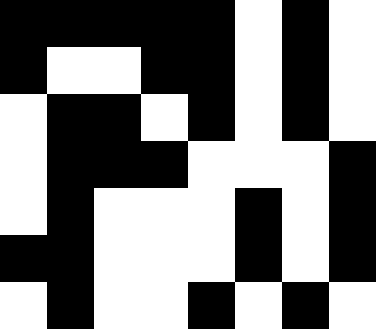[["black", "black", "black", "black", "black", "white", "black", "white"], ["black", "white", "white", "black", "black", "white", "black", "white"], ["white", "black", "black", "white", "black", "white", "black", "white"], ["white", "black", "black", "black", "white", "white", "white", "black"], ["white", "black", "white", "white", "white", "black", "white", "black"], ["black", "black", "white", "white", "white", "black", "white", "black"], ["white", "black", "white", "white", "black", "white", "black", "white"]]